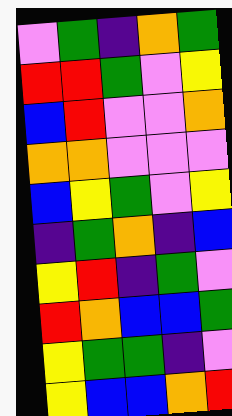[["violet", "green", "indigo", "orange", "green"], ["red", "red", "green", "violet", "yellow"], ["blue", "red", "violet", "violet", "orange"], ["orange", "orange", "violet", "violet", "violet"], ["blue", "yellow", "green", "violet", "yellow"], ["indigo", "green", "orange", "indigo", "blue"], ["yellow", "red", "indigo", "green", "violet"], ["red", "orange", "blue", "blue", "green"], ["yellow", "green", "green", "indigo", "violet"], ["yellow", "blue", "blue", "orange", "red"]]